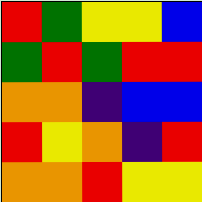[["red", "green", "yellow", "yellow", "blue"], ["green", "red", "green", "red", "red"], ["orange", "orange", "indigo", "blue", "blue"], ["red", "yellow", "orange", "indigo", "red"], ["orange", "orange", "red", "yellow", "yellow"]]